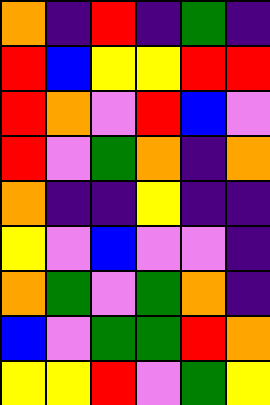[["orange", "indigo", "red", "indigo", "green", "indigo"], ["red", "blue", "yellow", "yellow", "red", "red"], ["red", "orange", "violet", "red", "blue", "violet"], ["red", "violet", "green", "orange", "indigo", "orange"], ["orange", "indigo", "indigo", "yellow", "indigo", "indigo"], ["yellow", "violet", "blue", "violet", "violet", "indigo"], ["orange", "green", "violet", "green", "orange", "indigo"], ["blue", "violet", "green", "green", "red", "orange"], ["yellow", "yellow", "red", "violet", "green", "yellow"]]